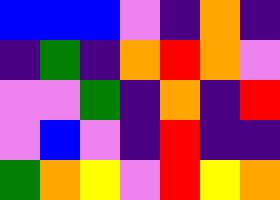[["blue", "blue", "blue", "violet", "indigo", "orange", "indigo"], ["indigo", "green", "indigo", "orange", "red", "orange", "violet"], ["violet", "violet", "green", "indigo", "orange", "indigo", "red"], ["violet", "blue", "violet", "indigo", "red", "indigo", "indigo"], ["green", "orange", "yellow", "violet", "red", "yellow", "orange"]]